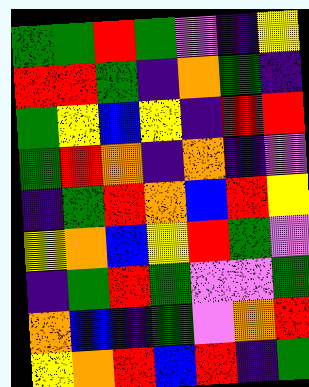[["green", "green", "red", "green", "violet", "indigo", "yellow"], ["red", "red", "green", "indigo", "orange", "green", "indigo"], ["green", "yellow", "blue", "yellow", "indigo", "red", "red"], ["green", "red", "orange", "indigo", "orange", "indigo", "violet"], ["indigo", "green", "red", "orange", "blue", "red", "yellow"], ["yellow", "orange", "blue", "yellow", "red", "green", "violet"], ["indigo", "green", "red", "green", "violet", "violet", "green"], ["orange", "blue", "indigo", "green", "violet", "orange", "red"], ["yellow", "orange", "red", "blue", "red", "indigo", "green"]]